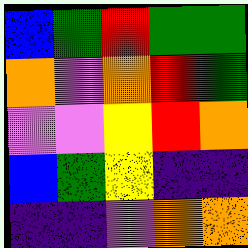[["blue", "green", "red", "green", "green"], ["orange", "violet", "orange", "red", "green"], ["violet", "violet", "yellow", "red", "orange"], ["blue", "green", "yellow", "indigo", "indigo"], ["indigo", "indigo", "violet", "orange", "orange"]]